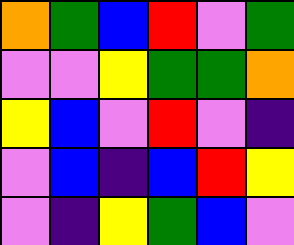[["orange", "green", "blue", "red", "violet", "green"], ["violet", "violet", "yellow", "green", "green", "orange"], ["yellow", "blue", "violet", "red", "violet", "indigo"], ["violet", "blue", "indigo", "blue", "red", "yellow"], ["violet", "indigo", "yellow", "green", "blue", "violet"]]